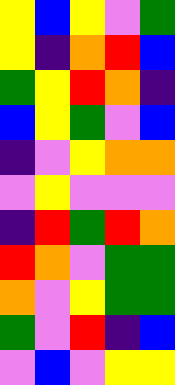[["yellow", "blue", "yellow", "violet", "green"], ["yellow", "indigo", "orange", "red", "blue"], ["green", "yellow", "red", "orange", "indigo"], ["blue", "yellow", "green", "violet", "blue"], ["indigo", "violet", "yellow", "orange", "orange"], ["violet", "yellow", "violet", "violet", "violet"], ["indigo", "red", "green", "red", "orange"], ["red", "orange", "violet", "green", "green"], ["orange", "violet", "yellow", "green", "green"], ["green", "violet", "red", "indigo", "blue"], ["violet", "blue", "violet", "yellow", "yellow"]]